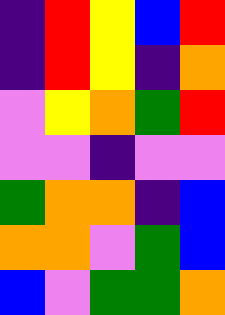[["indigo", "red", "yellow", "blue", "red"], ["indigo", "red", "yellow", "indigo", "orange"], ["violet", "yellow", "orange", "green", "red"], ["violet", "violet", "indigo", "violet", "violet"], ["green", "orange", "orange", "indigo", "blue"], ["orange", "orange", "violet", "green", "blue"], ["blue", "violet", "green", "green", "orange"]]